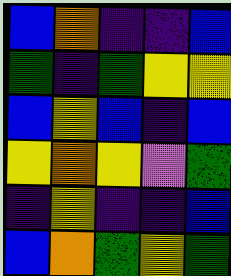[["blue", "orange", "indigo", "indigo", "blue"], ["green", "indigo", "green", "yellow", "yellow"], ["blue", "yellow", "blue", "indigo", "blue"], ["yellow", "orange", "yellow", "violet", "green"], ["indigo", "yellow", "indigo", "indigo", "blue"], ["blue", "orange", "green", "yellow", "green"]]